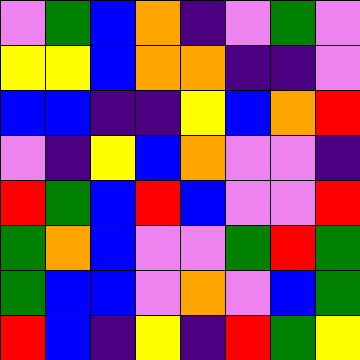[["violet", "green", "blue", "orange", "indigo", "violet", "green", "violet"], ["yellow", "yellow", "blue", "orange", "orange", "indigo", "indigo", "violet"], ["blue", "blue", "indigo", "indigo", "yellow", "blue", "orange", "red"], ["violet", "indigo", "yellow", "blue", "orange", "violet", "violet", "indigo"], ["red", "green", "blue", "red", "blue", "violet", "violet", "red"], ["green", "orange", "blue", "violet", "violet", "green", "red", "green"], ["green", "blue", "blue", "violet", "orange", "violet", "blue", "green"], ["red", "blue", "indigo", "yellow", "indigo", "red", "green", "yellow"]]